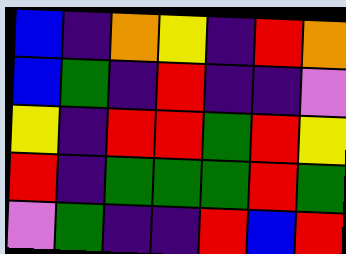[["blue", "indigo", "orange", "yellow", "indigo", "red", "orange"], ["blue", "green", "indigo", "red", "indigo", "indigo", "violet"], ["yellow", "indigo", "red", "red", "green", "red", "yellow"], ["red", "indigo", "green", "green", "green", "red", "green"], ["violet", "green", "indigo", "indigo", "red", "blue", "red"]]